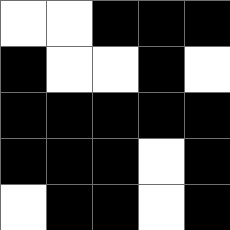[["white", "white", "black", "black", "black"], ["black", "white", "white", "black", "white"], ["black", "black", "black", "black", "black"], ["black", "black", "black", "white", "black"], ["white", "black", "black", "white", "black"]]